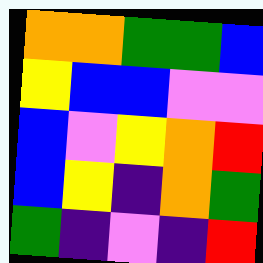[["orange", "orange", "green", "green", "blue"], ["yellow", "blue", "blue", "violet", "violet"], ["blue", "violet", "yellow", "orange", "red"], ["blue", "yellow", "indigo", "orange", "green"], ["green", "indigo", "violet", "indigo", "red"]]